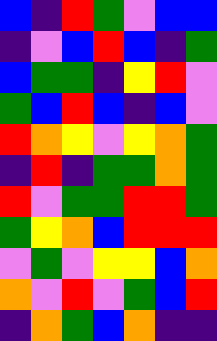[["blue", "indigo", "red", "green", "violet", "blue", "blue"], ["indigo", "violet", "blue", "red", "blue", "indigo", "green"], ["blue", "green", "green", "indigo", "yellow", "red", "violet"], ["green", "blue", "red", "blue", "indigo", "blue", "violet"], ["red", "orange", "yellow", "violet", "yellow", "orange", "green"], ["indigo", "red", "indigo", "green", "green", "orange", "green"], ["red", "violet", "green", "green", "red", "red", "green"], ["green", "yellow", "orange", "blue", "red", "red", "red"], ["violet", "green", "violet", "yellow", "yellow", "blue", "orange"], ["orange", "violet", "red", "violet", "green", "blue", "red"], ["indigo", "orange", "green", "blue", "orange", "indigo", "indigo"]]